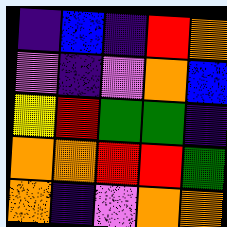[["indigo", "blue", "indigo", "red", "orange"], ["violet", "indigo", "violet", "orange", "blue"], ["yellow", "red", "green", "green", "indigo"], ["orange", "orange", "red", "red", "green"], ["orange", "indigo", "violet", "orange", "orange"]]